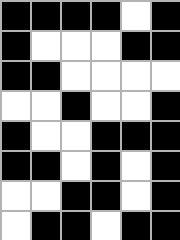[["black", "black", "black", "black", "white", "black"], ["black", "white", "white", "white", "black", "black"], ["black", "black", "white", "white", "white", "white"], ["white", "white", "black", "white", "white", "black"], ["black", "white", "white", "black", "black", "black"], ["black", "black", "white", "black", "white", "black"], ["white", "white", "black", "black", "white", "black"], ["white", "black", "black", "white", "black", "black"]]